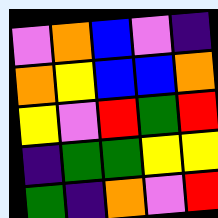[["violet", "orange", "blue", "violet", "indigo"], ["orange", "yellow", "blue", "blue", "orange"], ["yellow", "violet", "red", "green", "red"], ["indigo", "green", "green", "yellow", "yellow"], ["green", "indigo", "orange", "violet", "red"]]